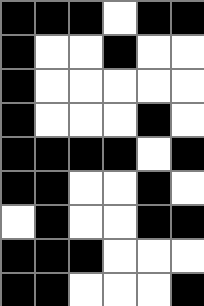[["black", "black", "black", "white", "black", "black"], ["black", "white", "white", "black", "white", "white"], ["black", "white", "white", "white", "white", "white"], ["black", "white", "white", "white", "black", "white"], ["black", "black", "black", "black", "white", "black"], ["black", "black", "white", "white", "black", "white"], ["white", "black", "white", "white", "black", "black"], ["black", "black", "black", "white", "white", "white"], ["black", "black", "white", "white", "white", "black"]]